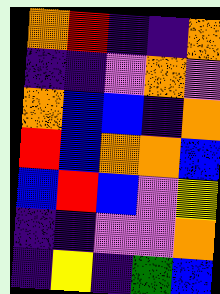[["orange", "red", "indigo", "indigo", "orange"], ["indigo", "indigo", "violet", "orange", "violet"], ["orange", "blue", "blue", "indigo", "orange"], ["red", "blue", "orange", "orange", "blue"], ["blue", "red", "blue", "violet", "yellow"], ["indigo", "indigo", "violet", "violet", "orange"], ["indigo", "yellow", "indigo", "green", "blue"]]